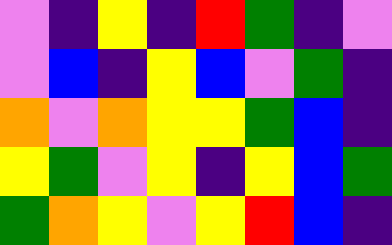[["violet", "indigo", "yellow", "indigo", "red", "green", "indigo", "violet"], ["violet", "blue", "indigo", "yellow", "blue", "violet", "green", "indigo"], ["orange", "violet", "orange", "yellow", "yellow", "green", "blue", "indigo"], ["yellow", "green", "violet", "yellow", "indigo", "yellow", "blue", "green"], ["green", "orange", "yellow", "violet", "yellow", "red", "blue", "indigo"]]